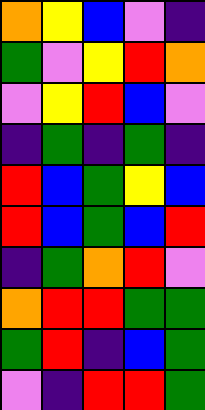[["orange", "yellow", "blue", "violet", "indigo"], ["green", "violet", "yellow", "red", "orange"], ["violet", "yellow", "red", "blue", "violet"], ["indigo", "green", "indigo", "green", "indigo"], ["red", "blue", "green", "yellow", "blue"], ["red", "blue", "green", "blue", "red"], ["indigo", "green", "orange", "red", "violet"], ["orange", "red", "red", "green", "green"], ["green", "red", "indigo", "blue", "green"], ["violet", "indigo", "red", "red", "green"]]